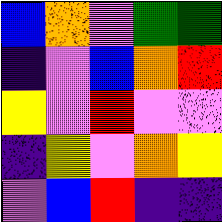[["blue", "orange", "violet", "green", "green"], ["indigo", "violet", "blue", "orange", "red"], ["yellow", "violet", "red", "violet", "violet"], ["indigo", "yellow", "violet", "orange", "yellow"], ["violet", "blue", "red", "indigo", "indigo"]]